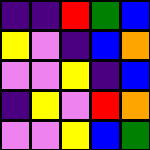[["indigo", "indigo", "red", "green", "blue"], ["yellow", "violet", "indigo", "blue", "orange"], ["violet", "violet", "yellow", "indigo", "blue"], ["indigo", "yellow", "violet", "red", "orange"], ["violet", "violet", "yellow", "blue", "green"]]